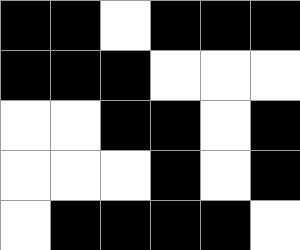[["black", "black", "white", "black", "black", "black"], ["black", "black", "black", "white", "white", "white"], ["white", "white", "black", "black", "white", "black"], ["white", "white", "white", "black", "white", "black"], ["white", "black", "black", "black", "black", "white"]]